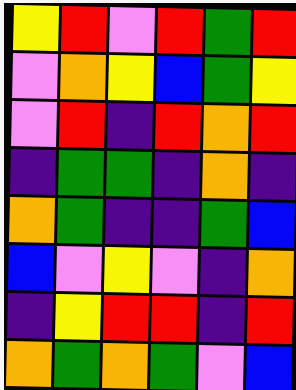[["yellow", "red", "violet", "red", "green", "red"], ["violet", "orange", "yellow", "blue", "green", "yellow"], ["violet", "red", "indigo", "red", "orange", "red"], ["indigo", "green", "green", "indigo", "orange", "indigo"], ["orange", "green", "indigo", "indigo", "green", "blue"], ["blue", "violet", "yellow", "violet", "indigo", "orange"], ["indigo", "yellow", "red", "red", "indigo", "red"], ["orange", "green", "orange", "green", "violet", "blue"]]